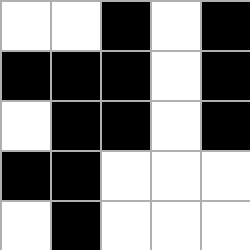[["white", "white", "black", "white", "black"], ["black", "black", "black", "white", "black"], ["white", "black", "black", "white", "black"], ["black", "black", "white", "white", "white"], ["white", "black", "white", "white", "white"]]